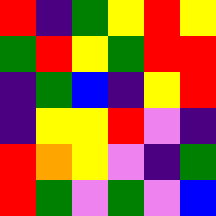[["red", "indigo", "green", "yellow", "red", "yellow"], ["green", "red", "yellow", "green", "red", "red"], ["indigo", "green", "blue", "indigo", "yellow", "red"], ["indigo", "yellow", "yellow", "red", "violet", "indigo"], ["red", "orange", "yellow", "violet", "indigo", "green"], ["red", "green", "violet", "green", "violet", "blue"]]